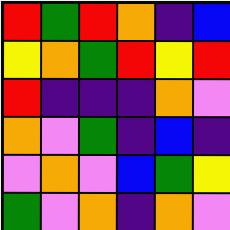[["red", "green", "red", "orange", "indigo", "blue"], ["yellow", "orange", "green", "red", "yellow", "red"], ["red", "indigo", "indigo", "indigo", "orange", "violet"], ["orange", "violet", "green", "indigo", "blue", "indigo"], ["violet", "orange", "violet", "blue", "green", "yellow"], ["green", "violet", "orange", "indigo", "orange", "violet"]]